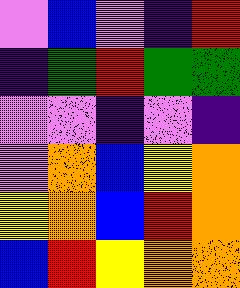[["violet", "blue", "violet", "indigo", "red"], ["indigo", "green", "red", "green", "green"], ["violet", "violet", "indigo", "violet", "indigo"], ["violet", "orange", "blue", "yellow", "orange"], ["yellow", "orange", "blue", "red", "orange"], ["blue", "red", "yellow", "orange", "orange"]]